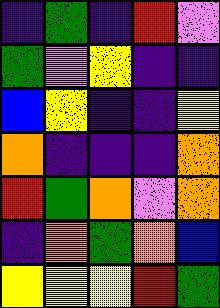[["indigo", "green", "indigo", "red", "violet"], ["green", "violet", "yellow", "indigo", "indigo"], ["blue", "yellow", "indigo", "indigo", "yellow"], ["orange", "indigo", "indigo", "indigo", "orange"], ["red", "green", "orange", "violet", "orange"], ["indigo", "orange", "green", "orange", "blue"], ["yellow", "yellow", "yellow", "red", "green"]]